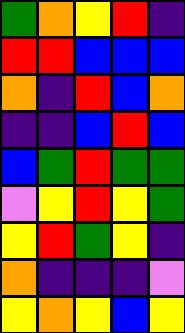[["green", "orange", "yellow", "red", "indigo"], ["red", "red", "blue", "blue", "blue"], ["orange", "indigo", "red", "blue", "orange"], ["indigo", "indigo", "blue", "red", "blue"], ["blue", "green", "red", "green", "green"], ["violet", "yellow", "red", "yellow", "green"], ["yellow", "red", "green", "yellow", "indigo"], ["orange", "indigo", "indigo", "indigo", "violet"], ["yellow", "orange", "yellow", "blue", "yellow"]]